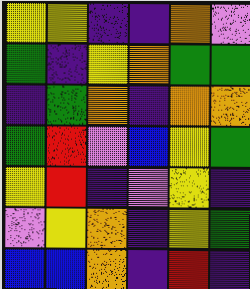[["yellow", "yellow", "indigo", "indigo", "orange", "violet"], ["green", "indigo", "yellow", "orange", "green", "green"], ["indigo", "green", "orange", "indigo", "orange", "orange"], ["green", "red", "violet", "blue", "yellow", "green"], ["yellow", "red", "indigo", "violet", "yellow", "indigo"], ["violet", "yellow", "orange", "indigo", "yellow", "green"], ["blue", "blue", "orange", "indigo", "red", "indigo"]]